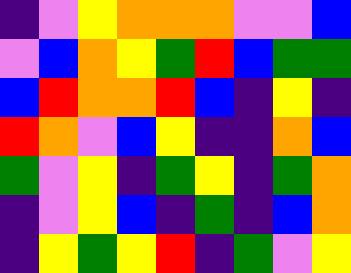[["indigo", "violet", "yellow", "orange", "orange", "orange", "violet", "violet", "blue"], ["violet", "blue", "orange", "yellow", "green", "red", "blue", "green", "green"], ["blue", "red", "orange", "orange", "red", "blue", "indigo", "yellow", "indigo"], ["red", "orange", "violet", "blue", "yellow", "indigo", "indigo", "orange", "blue"], ["green", "violet", "yellow", "indigo", "green", "yellow", "indigo", "green", "orange"], ["indigo", "violet", "yellow", "blue", "indigo", "green", "indigo", "blue", "orange"], ["indigo", "yellow", "green", "yellow", "red", "indigo", "green", "violet", "yellow"]]